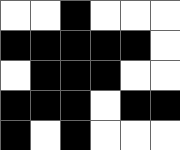[["white", "white", "black", "white", "white", "white"], ["black", "black", "black", "black", "black", "white"], ["white", "black", "black", "black", "white", "white"], ["black", "black", "black", "white", "black", "black"], ["black", "white", "black", "white", "white", "white"]]